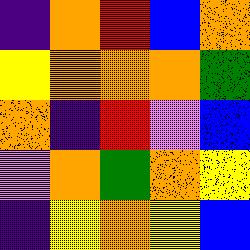[["indigo", "orange", "red", "blue", "orange"], ["yellow", "orange", "orange", "orange", "green"], ["orange", "indigo", "red", "violet", "blue"], ["violet", "orange", "green", "orange", "yellow"], ["indigo", "yellow", "orange", "yellow", "blue"]]